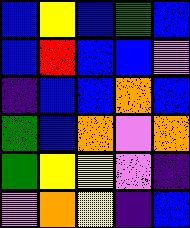[["blue", "yellow", "blue", "green", "blue"], ["blue", "red", "blue", "blue", "violet"], ["indigo", "blue", "blue", "orange", "blue"], ["green", "blue", "orange", "violet", "orange"], ["green", "yellow", "yellow", "violet", "indigo"], ["violet", "orange", "yellow", "indigo", "blue"]]